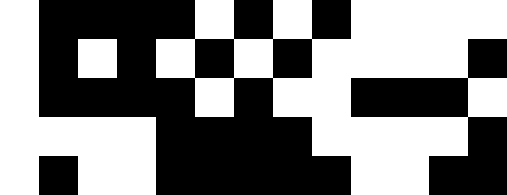[["white", "black", "black", "black", "black", "white", "black", "white", "black", "white", "white", "white", "white"], ["white", "black", "white", "black", "white", "black", "white", "black", "white", "white", "white", "white", "black"], ["white", "black", "black", "black", "black", "white", "black", "white", "white", "black", "black", "black", "white"], ["white", "white", "white", "white", "black", "black", "black", "black", "white", "white", "white", "white", "black"], ["white", "black", "white", "white", "black", "black", "black", "black", "black", "white", "white", "black", "black"]]